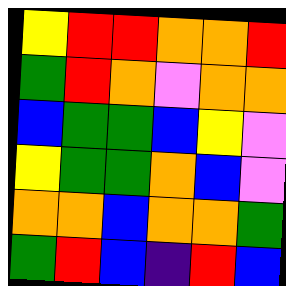[["yellow", "red", "red", "orange", "orange", "red"], ["green", "red", "orange", "violet", "orange", "orange"], ["blue", "green", "green", "blue", "yellow", "violet"], ["yellow", "green", "green", "orange", "blue", "violet"], ["orange", "orange", "blue", "orange", "orange", "green"], ["green", "red", "blue", "indigo", "red", "blue"]]